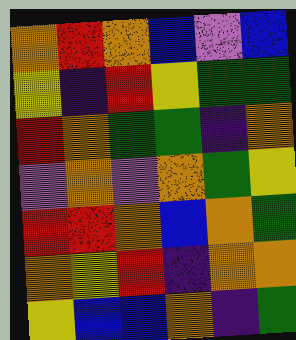[["orange", "red", "orange", "blue", "violet", "blue"], ["yellow", "indigo", "red", "yellow", "green", "green"], ["red", "orange", "green", "green", "indigo", "orange"], ["violet", "orange", "violet", "orange", "green", "yellow"], ["red", "red", "orange", "blue", "orange", "green"], ["orange", "yellow", "red", "indigo", "orange", "orange"], ["yellow", "blue", "blue", "orange", "indigo", "green"]]